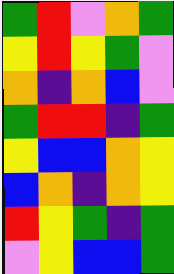[["green", "red", "violet", "orange", "green"], ["yellow", "red", "yellow", "green", "violet"], ["orange", "indigo", "orange", "blue", "violet"], ["green", "red", "red", "indigo", "green"], ["yellow", "blue", "blue", "orange", "yellow"], ["blue", "orange", "indigo", "orange", "yellow"], ["red", "yellow", "green", "indigo", "green"], ["violet", "yellow", "blue", "blue", "green"]]